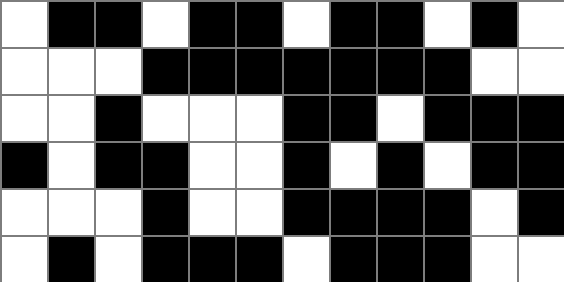[["white", "black", "black", "white", "black", "black", "white", "black", "black", "white", "black", "white"], ["white", "white", "white", "black", "black", "black", "black", "black", "black", "black", "white", "white"], ["white", "white", "black", "white", "white", "white", "black", "black", "white", "black", "black", "black"], ["black", "white", "black", "black", "white", "white", "black", "white", "black", "white", "black", "black"], ["white", "white", "white", "black", "white", "white", "black", "black", "black", "black", "white", "black"], ["white", "black", "white", "black", "black", "black", "white", "black", "black", "black", "white", "white"]]